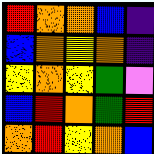[["red", "orange", "orange", "blue", "indigo"], ["blue", "orange", "yellow", "orange", "indigo"], ["yellow", "orange", "yellow", "green", "violet"], ["blue", "red", "orange", "green", "red"], ["orange", "red", "yellow", "orange", "blue"]]